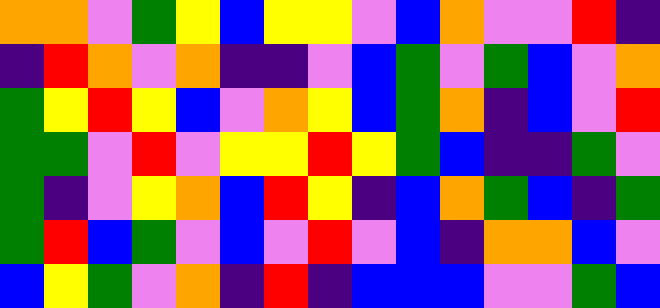[["orange", "orange", "violet", "green", "yellow", "blue", "yellow", "yellow", "violet", "blue", "orange", "violet", "violet", "red", "indigo"], ["indigo", "red", "orange", "violet", "orange", "indigo", "indigo", "violet", "blue", "green", "violet", "green", "blue", "violet", "orange"], ["green", "yellow", "red", "yellow", "blue", "violet", "orange", "yellow", "blue", "green", "orange", "indigo", "blue", "violet", "red"], ["green", "green", "violet", "red", "violet", "yellow", "yellow", "red", "yellow", "green", "blue", "indigo", "indigo", "green", "violet"], ["green", "indigo", "violet", "yellow", "orange", "blue", "red", "yellow", "indigo", "blue", "orange", "green", "blue", "indigo", "green"], ["green", "red", "blue", "green", "violet", "blue", "violet", "red", "violet", "blue", "indigo", "orange", "orange", "blue", "violet"], ["blue", "yellow", "green", "violet", "orange", "indigo", "red", "indigo", "blue", "blue", "blue", "violet", "violet", "green", "blue"]]